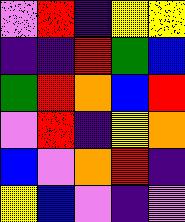[["violet", "red", "indigo", "yellow", "yellow"], ["indigo", "indigo", "red", "green", "blue"], ["green", "red", "orange", "blue", "red"], ["violet", "red", "indigo", "yellow", "orange"], ["blue", "violet", "orange", "red", "indigo"], ["yellow", "blue", "violet", "indigo", "violet"]]